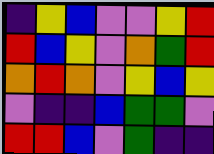[["indigo", "yellow", "blue", "violet", "violet", "yellow", "red"], ["red", "blue", "yellow", "violet", "orange", "green", "red"], ["orange", "red", "orange", "violet", "yellow", "blue", "yellow"], ["violet", "indigo", "indigo", "blue", "green", "green", "violet"], ["red", "red", "blue", "violet", "green", "indigo", "indigo"]]